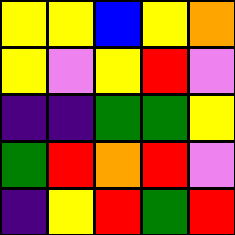[["yellow", "yellow", "blue", "yellow", "orange"], ["yellow", "violet", "yellow", "red", "violet"], ["indigo", "indigo", "green", "green", "yellow"], ["green", "red", "orange", "red", "violet"], ["indigo", "yellow", "red", "green", "red"]]